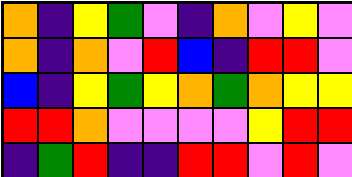[["orange", "indigo", "yellow", "green", "violet", "indigo", "orange", "violet", "yellow", "violet"], ["orange", "indigo", "orange", "violet", "red", "blue", "indigo", "red", "red", "violet"], ["blue", "indigo", "yellow", "green", "yellow", "orange", "green", "orange", "yellow", "yellow"], ["red", "red", "orange", "violet", "violet", "violet", "violet", "yellow", "red", "red"], ["indigo", "green", "red", "indigo", "indigo", "red", "red", "violet", "red", "violet"]]